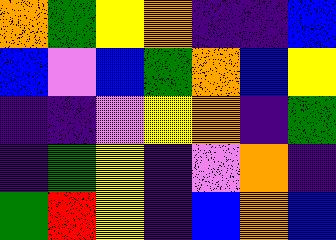[["orange", "green", "yellow", "orange", "indigo", "indigo", "blue"], ["blue", "violet", "blue", "green", "orange", "blue", "yellow"], ["indigo", "indigo", "violet", "yellow", "orange", "indigo", "green"], ["indigo", "green", "yellow", "indigo", "violet", "orange", "indigo"], ["green", "red", "yellow", "indigo", "blue", "orange", "blue"]]